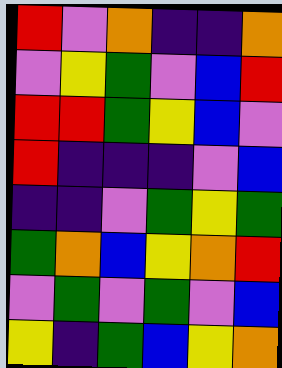[["red", "violet", "orange", "indigo", "indigo", "orange"], ["violet", "yellow", "green", "violet", "blue", "red"], ["red", "red", "green", "yellow", "blue", "violet"], ["red", "indigo", "indigo", "indigo", "violet", "blue"], ["indigo", "indigo", "violet", "green", "yellow", "green"], ["green", "orange", "blue", "yellow", "orange", "red"], ["violet", "green", "violet", "green", "violet", "blue"], ["yellow", "indigo", "green", "blue", "yellow", "orange"]]